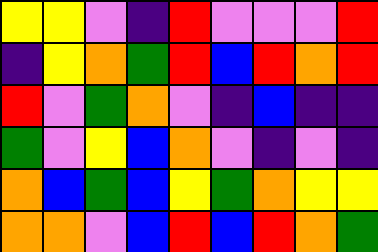[["yellow", "yellow", "violet", "indigo", "red", "violet", "violet", "violet", "red"], ["indigo", "yellow", "orange", "green", "red", "blue", "red", "orange", "red"], ["red", "violet", "green", "orange", "violet", "indigo", "blue", "indigo", "indigo"], ["green", "violet", "yellow", "blue", "orange", "violet", "indigo", "violet", "indigo"], ["orange", "blue", "green", "blue", "yellow", "green", "orange", "yellow", "yellow"], ["orange", "orange", "violet", "blue", "red", "blue", "red", "orange", "green"]]